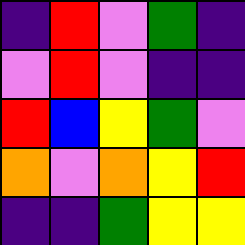[["indigo", "red", "violet", "green", "indigo"], ["violet", "red", "violet", "indigo", "indigo"], ["red", "blue", "yellow", "green", "violet"], ["orange", "violet", "orange", "yellow", "red"], ["indigo", "indigo", "green", "yellow", "yellow"]]